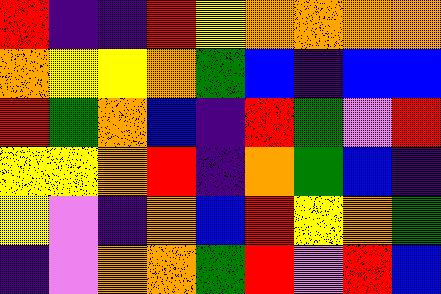[["red", "indigo", "indigo", "red", "yellow", "orange", "orange", "orange", "orange"], ["orange", "yellow", "yellow", "orange", "green", "blue", "indigo", "blue", "blue"], ["red", "green", "orange", "blue", "indigo", "red", "green", "violet", "red"], ["yellow", "yellow", "orange", "red", "indigo", "orange", "green", "blue", "indigo"], ["yellow", "violet", "indigo", "orange", "blue", "red", "yellow", "orange", "green"], ["indigo", "violet", "orange", "orange", "green", "red", "violet", "red", "blue"]]